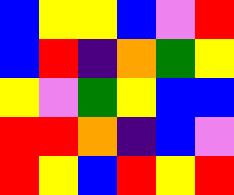[["blue", "yellow", "yellow", "blue", "violet", "red"], ["blue", "red", "indigo", "orange", "green", "yellow"], ["yellow", "violet", "green", "yellow", "blue", "blue"], ["red", "red", "orange", "indigo", "blue", "violet"], ["red", "yellow", "blue", "red", "yellow", "red"]]